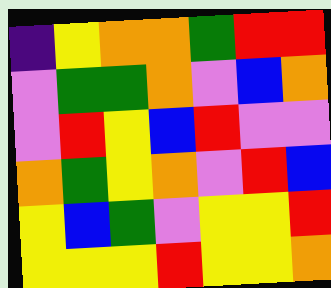[["indigo", "yellow", "orange", "orange", "green", "red", "red"], ["violet", "green", "green", "orange", "violet", "blue", "orange"], ["violet", "red", "yellow", "blue", "red", "violet", "violet"], ["orange", "green", "yellow", "orange", "violet", "red", "blue"], ["yellow", "blue", "green", "violet", "yellow", "yellow", "red"], ["yellow", "yellow", "yellow", "red", "yellow", "yellow", "orange"]]